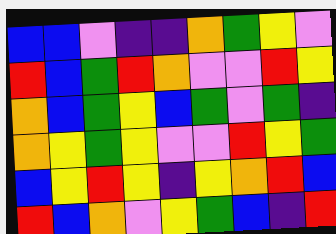[["blue", "blue", "violet", "indigo", "indigo", "orange", "green", "yellow", "violet"], ["red", "blue", "green", "red", "orange", "violet", "violet", "red", "yellow"], ["orange", "blue", "green", "yellow", "blue", "green", "violet", "green", "indigo"], ["orange", "yellow", "green", "yellow", "violet", "violet", "red", "yellow", "green"], ["blue", "yellow", "red", "yellow", "indigo", "yellow", "orange", "red", "blue"], ["red", "blue", "orange", "violet", "yellow", "green", "blue", "indigo", "red"]]